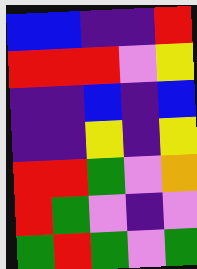[["blue", "blue", "indigo", "indigo", "red"], ["red", "red", "red", "violet", "yellow"], ["indigo", "indigo", "blue", "indigo", "blue"], ["indigo", "indigo", "yellow", "indigo", "yellow"], ["red", "red", "green", "violet", "orange"], ["red", "green", "violet", "indigo", "violet"], ["green", "red", "green", "violet", "green"]]